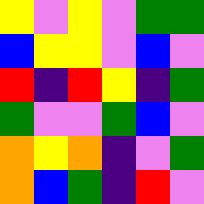[["yellow", "violet", "yellow", "violet", "green", "green"], ["blue", "yellow", "yellow", "violet", "blue", "violet"], ["red", "indigo", "red", "yellow", "indigo", "green"], ["green", "violet", "violet", "green", "blue", "violet"], ["orange", "yellow", "orange", "indigo", "violet", "green"], ["orange", "blue", "green", "indigo", "red", "violet"]]